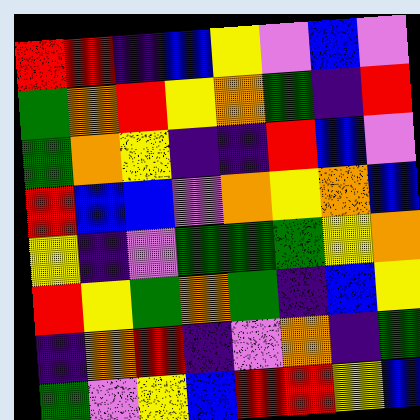[["red", "red", "indigo", "blue", "yellow", "violet", "blue", "violet"], ["green", "orange", "red", "yellow", "orange", "green", "indigo", "red"], ["green", "orange", "yellow", "indigo", "indigo", "red", "blue", "violet"], ["red", "blue", "blue", "violet", "orange", "yellow", "orange", "blue"], ["yellow", "indigo", "violet", "green", "green", "green", "yellow", "orange"], ["red", "yellow", "green", "orange", "green", "indigo", "blue", "yellow"], ["indigo", "orange", "red", "indigo", "violet", "orange", "indigo", "green"], ["green", "violet", "yellow", "blue", "red", "red", "yellow", "blue"]]